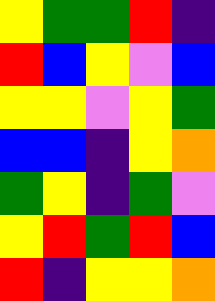[["yellow", "green", "green", "red", "indigo"], ["red", "blue", "yellow", "violet", "blue"], ["yellow", "yellow", "violet", "yellow", "green"], ["blue", "blue", "indigo", "yellow", "orange"], ["green", "yellow", "indigo", "green", "violet"], ["yellow", "red", "green", "red", "blue"], ["red", "indigo", "yellow", "yellow", "orange"]]